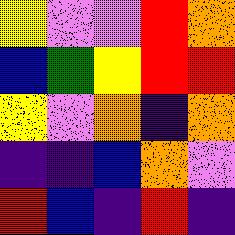[["yellow", "violet", "violet", "red", "orange"], ["blue", "green", "yellow", "red", "red"], ["yellow", "violet", "orange", "indigo", "orange"], ["indigo", "indigo", "blue", "orange", "violet"], ["red", "blue", "indigo", "red", "indigo"]]